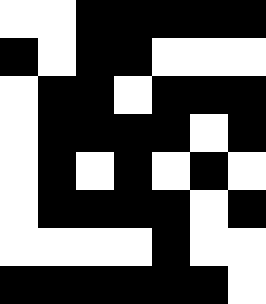[["white", "white", "black", "black", "black", "black", "black"], ["black", "white", "black", "black", "white", "white", "white"], ["white", "black", "black", "white", "black", "black", "black"], ["white", "black", "black", "black", "black", "white", "black"], ["white", "black", "white", "black", "white", "black", "white"], ["white", "black", "black", "black", "black", "white", "black"], ["white", "white", "white", "white", "black", "white", "white"], ["black", "black", "black", "black", "black", "black", "white"]]